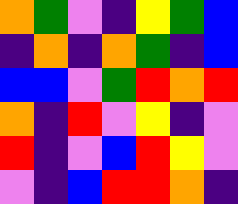[["orange", "green", "violet", "indigo", "yellow", "green", "blue"], ["indigo", "orange", "indigo", "orange", "green", "indigo", "blue"], ["blue", "blue", "violet", "green", "red", "orange", "red"], ["orange", "indigo", "red", "violet", "yellow", "indigo", "violet"], ["red", "indigo", "violet", "blue", "red", "yellow", "violet"], ["violet", "indigo", "blue", "red", "red", "orange", "indigo"]]